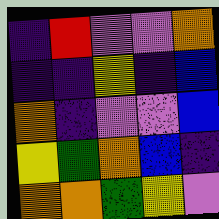[["indigo", "red", "violet", "violet", "orange"], ["indigo", "indigo", "yellow", "indigo", "blue"], ["orange", "indigo", "violet", "violet", "blue"], ["yellow", "green", "orange", "blue", "indigo"], ["orange", "orange", "green", "yellow", "violet"]]